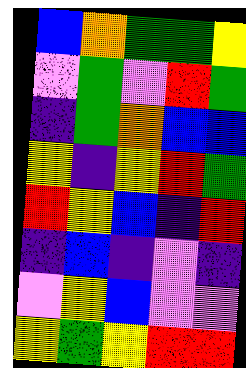[["blue", "orange", "green", "green", "yellow"], ["violet", "green", "violet", "red", "green"], ["indigo", "green", "orange", "blue", "blue"], ["yellow", "indigo", "yellow", "red", "green"], ["red", "yellow", "blue", "indigo", "red"], ["indigo", "blue", "indigo", "violet", "indigo"], ["violet", "yellow", "blue", "violet", "violet"], ["yellow", "green", "yellow", "red", "red"]]